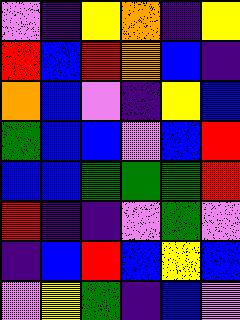[["violet", "indigo", "yellow", "orange", "indigo", "yellow"], ["red", "blue", "red", "orange", "blue", "indigo"], ["orange", "blue", "violet", "indigo", "yellow", "blue"], ["green", "blue", "blue", "violet", "blue", "red"], ["blue", "blue", "green", "green", "green", "red"], ["red", "indigo", "indigo", "violet", "green", "violet"], ["indigo", "blue", "red", "blue", "yellow", "blue"], ["violet", "yellow", "green", "indigo", "blue", "violet"]]